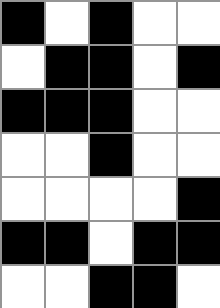[["black", "white", "black", "white", "white"], ["white", "black", "black", "white", "black"], ["black", "black", "black", "white", "white"], ["white", "white", "black", "white", "white"], ["white", "white", "white", "white", "black"], ["black", "black", "white", "black", "black"], ["white", "white", "black", "black", "white"]]